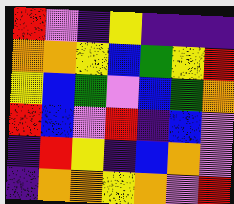[["red", "violet", "indigo", "yellow", "indigo", "indigo", "indigo"], ["orange", "orange", "yellow", "blue", "green", "yellow", "red"], ["yellow", "blue", "green", "violet", "blue", "green", "orange"], ["red", "blue", "violet", "red", "indigo", "blue", "violet"], ["indigo", "red", "yellow", "indigo", "blue", "orange", "violet"], ["indigo", "orange", "orange", "yellow", "orange", "violet", "red"]]